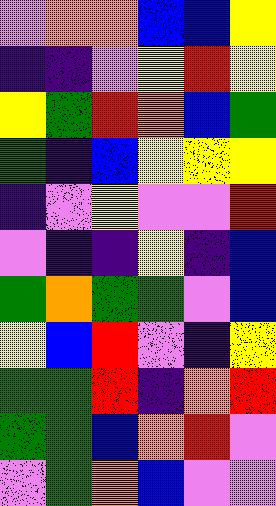[["violet", "orange", "orange", "blue", "blue", "yellow"], ["indigo", "indigo", "violet", "yellow", "red", "yellow"], ["yellow", "green", "red", "orange", "blue", "green"], ["green", "indigo", "blue", "yellow", "yellow", "yellow"], ["indigo", "violet", "yellow", "violet", "violet", "red"], ["violet", "indigo", "indigo", "yellow", "indigo", "blue"], ["green", "orange", "green", "green", "violet", "blue"], ["yellow", "blue", "red", "violet", "indigo", "yellow"], ["green", "green", "red", "indigo", "orange", "red"], ["green", "green", "blue", "orange", "red", "violet"], ["violet", "green", "orange", "blue", "violet", "violet"]]